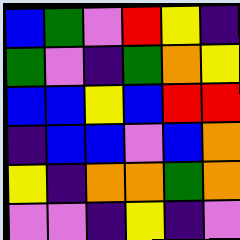[["blue", "green", "violet", "red", "yellow", "indigo"], ["green", "violet", "indigo", "green", "orange", "yellow"], ["blue", "blue", "yellow", "blue", "red", "red"], ["indigo", "blue", "blue", "violet", "blue", "orange"], ["yellow", "indigo", "orange", "orange", "green", "orange"], ["violet", "violet", "indigo", "yellow", "indigo", "violet"]]